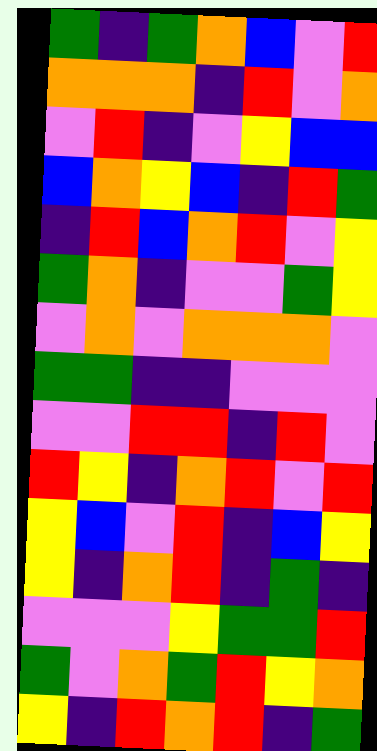[["green", "indigo", "green", "orange", "blue", "violet", "red"], ["orange", "orange", "orange", "indigo", "red", "violet", "orange"], ["violet", "red", "indigo", "violet", "yellow", "blue", "blue"], ["blue", "orange", "yellow", "blue", "indigo", "red", "green"], ["indigo", "red", "blue", "orange", "red", "violet", "yellow"], ["green", "orange", "indigo", "violet", "violet", "green", "yellow"], ["violet", "orange", "violet", "orange", "orange", "orange", "violet"], ["green", "green", "indigo", "indigo", "violet", "violet", "violet"], ["violet", "violet", "red", "red", "indigo", "red", "violet"], ["red", "yellow", "indigo", "orange", "red", "violet", "red"], ["yellow", "blue", "violet", "red", "indigo", "blue", "yellow"], ["yellow", "indigo", "orange", "red", "indigo", "green", "indigo"], ["violet", "violet", "violet", "yellow", "green", "green", "red"], ["green", "violet", "orange", "green", "red", "yellow", "orange"], ["yellow", "indigo", "red", "orange", "red", "indigo", "green"]]